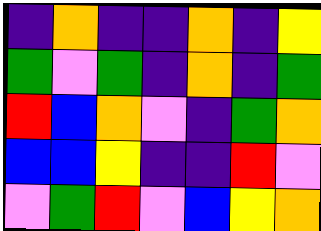[["indigo", "orange", "indigo", "indigo", "orange", "indigo", "yellow"], ["green", "violet", "green", "indigo", "orange", "indigo", "green"], ["red", "blue", "orange", "violet", "indigo", "green", "orange"], ["blue", "blue", "yellow", "indigo", "indigo", "red", "violet"], ["violet", "green", "red", "violet", "blue", "yellow", "orange"]]